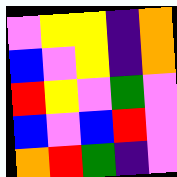[["violet", "yellow", "yellow", "indigo", "orange"], ["blue", "violet", "yellow", "indigo", "orange"], ["red", "yellow", "violet", "green", "violet"], ["blue", "violet", "blue", "red", "violet"], ["orange", "red", "green", "indigo", "violet"]]